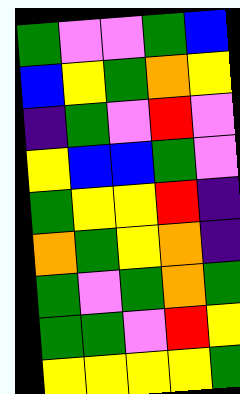[["green", "violet", "violet", "green", "blue"], ["blue", "yellow", "green", "orange", "yellow"], ["indigo", "green", "violet", "red", "violet"], ["yellow", "blue", "blue", "green", "violet"], ["green", "yellow", "yellow", "red", "indigo"], ["orange", "green", "yellow", "orange", "indigo"], ["green", "violet", "green", "orange", "green"], ["green", "green", "violet", "red", "yellow"], ["yellow", "yellow", "yellow", "yellow", "green"]]